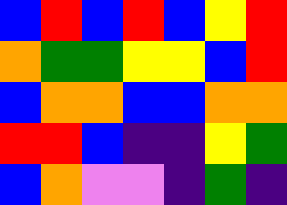[["blue", "red", "blue", "red", "blue", "yellow", "red"], ["orange", "green", "green", "yellow", "yellow", "blue", "red"], ["blue", "orange", "orange", "blue", "blue", "orange", "orange"], ["red", "red", "blue", "indigo", "indigo", "yellow", "green"], ["blue", "orange", "violet", "violet", "indigo", "green", "indigo"]]